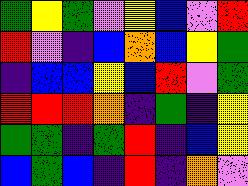[["green", "yellow", "green", "violet", "yellow", "blue", "violet", "red"], ["red", "violet", "indigo", "blue", "orange", "blue", "yellow", "green"], ["indigo", "blue", "blue", "yellow", "blue", "red", "violet", "green"], ["red", "red", "red", "orange", "indigo", "green", "indigo", "yellow"], ["green", "green", "indigo", "green", "red", "indigo", "blue", "yellow"], ["blue", "green", "blue", "indigo", "red", "indigo", "orange", "violet"]]